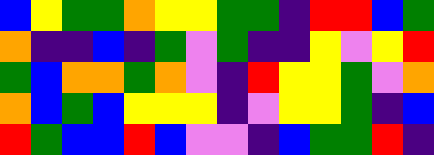[["blue", "yellow", "green", "green", "orange", "yellow", "yellow", "green", "green", "indigo", "red", "red", "blue", "green"], ["orange", "indigo", "indigo", "blue", "indigo", "green", "violet", "green", "indigo", "indigo", "yellow", "violet", "yellow", "red"], ["green", "blue", "orange", "orange", "green", "orange", "violet", "indigo", "red", "yellow", "yellow", "green", "violet", "orange"], ["orange", "blue", "green", "blue", "yellow", "yellow", "yellow", "indigo", "violet", "yellow", "yellow", "green", "indigo", "blue"], ["red", "green", "blue", "blue", "red", "blue", "violet", "violet", "indigo", "blue", "green", "green", "red", "indigo"]]